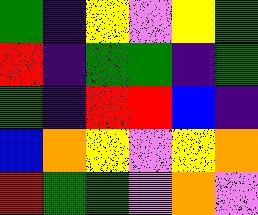[["green", "indigo", "yellow", "violet", "yellow", "green"], ["red", "indigo", "green", "green", "indigo", "green"], ["green", "indigo", "red", "red", "blue", "indigo"], ["blue", "orange", "yellow", "violet", "yellow", "orange"], ["red", "green", "green", "violet", "orange", "violet"]]